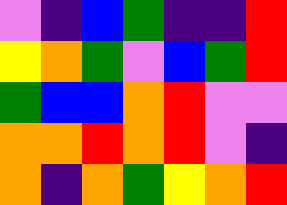[["violet", "indigo", "blue", "green", "indigo", "indigo", "red"], ["yellow", "orange", "green", "violet", "blue", "green", "red"], ["green", "blue", "blue", "orange", "red", "violet", "violet"], ["orange", "orange", "red", "orange", "red", "violet", "indigo"], ["orange", "indigo", "orange", "green", "yellow", "orange", "red"]]